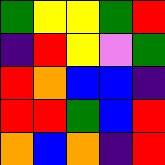[["green", "yellow", "yellow", "green", "red"], ["indigo", "red", "yellow", "violet", "green"], ["red", "orange", "blue", "blue", "indigo"], ["red", "red", "green", "blue", "red"], ["orange", "blue", "orange", "indigo", "red"]]